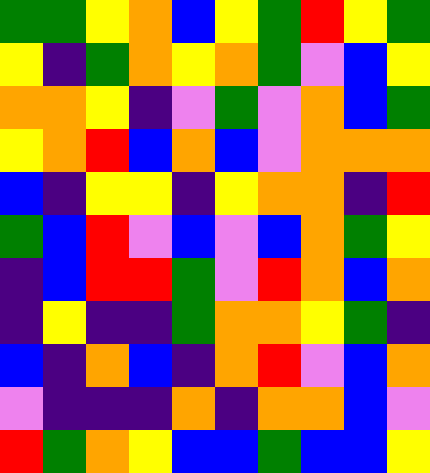[["green", "green", "yellow", "orange", "blue", "yellow", "green", "red", "yellow", "green"], ["yellow", "indigo", "green", "orange", "yellow", "orange", "green", "violet", "blue", "yellow"], ["orange", "orange", "yellow", "indigo", "violet", "green", "violet", "orange", "blue", "green"], ["yellow", "orange", "red", "blue", "orange", "blue", "violet", "orange", "orange", "orange"], ["blue", "indigo", "yellow", "yellow", "indigo", "yellow", "orange", "orange", "indigo", "red"], ["green", "blue", "red", "violet", "blue", "violet", "blue", "orange", "green", "yellow"], ["indigo", "blue", "red", "red", "green", "violet", "red", "orange", "blue", "orange"], ["indigo", "yellow", "indigo", "indigo", "green", "orange", "orange", "yellow", "green", "indigo"], ["blue", "indigo", "orange", "blue", "indigo", "orange", "red", "violet", "blue", "orange"], ["violet", "indigo", "indigo", "indigo", "orange", "indigo", "orange", "orange", "blue", "violet"], ["red", "green", "orange", "yellow", "blue", "blue", "green", "blue", "blue", "yellow"]]